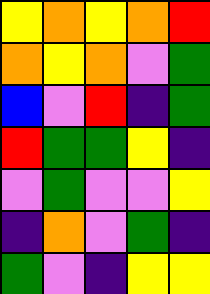[["yellow", "orange", "yellow", "orange", "red"], ["orange", "yellow", "orange", "violet", "green"], ["blue", "violet", "red", "indigo", "green"], ["red", "green", "green", "yellow", "indigo"], ["violet", "green", "violet", "violet", "yellow"], ["indigo", "orange", "violet", "green", "indigo"], ["green", "violet", "indigo", "yellow", "yellow"]]